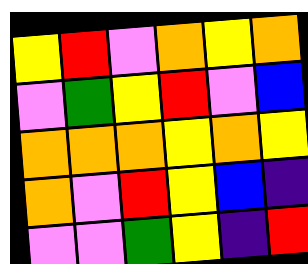[["yellow", "red", "violet", "orange", "yellow", "orange"], ["violet", "green", "yellow", "red", "violet", "blue"], ["orange", "orange", "orange", "yellow", "orange", "yellow"], ["orange", "violet", "red", "yellow", "blue", "indigo"], ["violet", "violet", "green", "yellow", "indigo", "red"]]